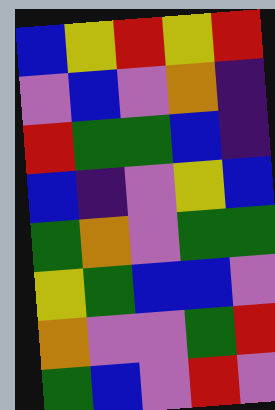[["blue", "yellow", "red", "yellow", "red"], ["violet", "blue", "violet", "orange", "indigo"], ["red", "green", "green", "blue", "indigo"], ["blue", "indigo", "violet", "yellow", "blue"], ["green", "orange", "violet", "green", "green"], ["yellow", "green", "blue", "blue", "violet"], ["orange", "violet", "violet", "green", "red"], ["green", "blue", "violet", "red", "violet"]]